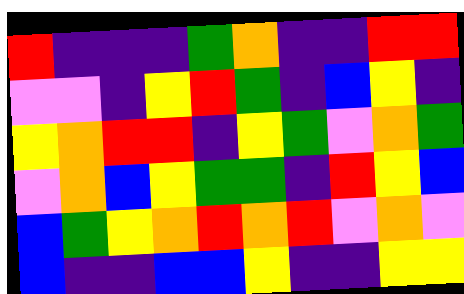[["red", "indigo", "indigo", "indigo", "green", "orange", "indigo", "indigo", "red", "red"], ["violet", "violet", "indigo", "yellow", "red", "green", "indigo", "blue", "yellow", "indigo"], ["yellow", "orange", "red", "red", "indigo", "yellow", "green", "violet", "orange", "green"], ["violet", "orange", "blue", "yellow", "green", "green", "indigo", "red", "yellow", "blue"], ["blue", "green", "yellow", "orange", "red", "orange", "red", "violet", "orange", "violet"], ["blue", "indigo", "indigo", "blue", "blue", "yellow", "indigo", "indigo", "yellow", "yellow"]]